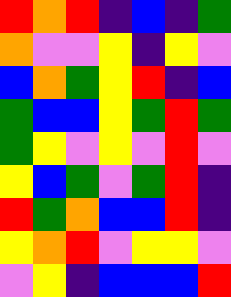[["red", "orange", "red", "indigo", "blue", "indigo", "green"], ["orange", "violet", "violet", "yellow", "indigo", "yellow", "violet"], ["blue", "orange", "green", "yellow", "red", "indigo", "blue"], ["green", "blue", "blue", "yellow", "green", "red", "green"], ["green", "yellow", "violet", "yellow", "violet", "red", "violet"], ["yellow", "blue", "green", "violet", "green", "red", "indigo"], ["red", "green", "orange", "blue", "blue", "red", "indigo"], ["yellow", "orange", "red", "violet", "yellow", "yellow", "violet"], ["violet", "yellow", "indigo", "blue", "blue", "blue", "red"]]